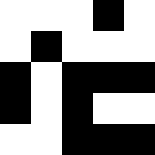[["white", "white", "white", "black", "white"], ["white", "black", "white", "white", "white"], ["black", "white", "black", "black", "black"], ["black", "white", "black", "white", "white"], ["white", "white", "black", "black", "black"]]